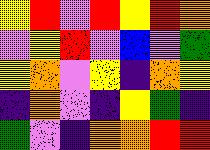[["yellow", "red", "violet", "red", "yellow", "red", "orange"], ["violet", "yellow", "red", "violet", "blue", "violet", "green"], ["yellow", "orange", "violet", "yellow", "indigo", "orange", "yellow"], ["indigo", "orange", "violet", "indigo", "yellow", "green", "indigo"], ["green", "violet", "indigo", "orange", "orange", "red", "red"]]